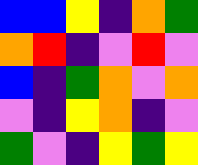[["blue", "blue", "yellow", "indigo", "orange", "green"], ["orange", "red", "indigo", "violet", "red", "violet"], ["blue", "indigo", "green", "orange", "violet", "orange"], ["violet", "indigo", "yellow", "orange", "indigo", "violet"], ["green", "violet", "indigo", "yellow", "green", "yellow"]]